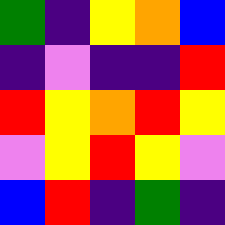[["green", "indigo", "yellow", "orange", "blue"], ["indigo", "violet", "indigo", "indigo", "red"], ["red", "yellow", "orange", "red", "yellow"], ["violet", "yellow", "red", "yellow", "violet"], ["blue", "red", "indigo", "green", "indigo"]]